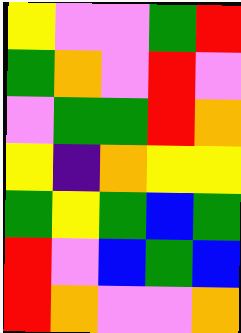[["yellow", "violet", "violet", "green", "red"], ["green", "orange", "violet", "red", "violet"], ["violet", "green", "green", "red", "orange"], ["yellow", "indigo", "orange", "yellow", "yellow"], ["green", "yellow", "green", "blue", "green"], ["red", "violet", "blue", "green", "blue"], ["red", "orange", "violet", "violet", "orange"]]